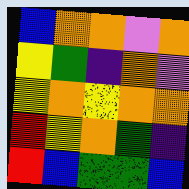[["blue", "orange", "orange", "violet", "orange"], ["yellow", "green", "indigo", "orange", "violet"], ["yellow", "orange", "yellow", "orange", "orange"], ["red", "yellow", "orange", "green", "indigo"], ["red", "blue", "green", "green", "blue"]]